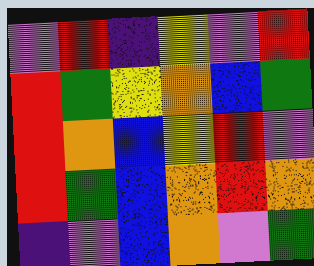[["violet", "red", "indigo", "yellow", "violet", "red"], ["red", "green", "yellow", "orange", "blue", "green"], ["red", "orange", "blue", "yellow", "red", "violet"], ["red", "green", "blue", "orange", "red", "orange"], ["indigo", "violet", "blue", "orange", "violet", "green"]]